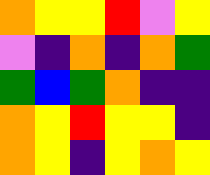[["orange", "yellow", "yellow", "red", "violet", "yellow"], ["violet", "indigo", "orange", "indigo", "orange", "green"], ["green", "blue", "green", "orange", "indigo", "indigo"], ["orange", "yellow", "red", "yellow", "yellow", "indigo"], ["orange", "yellow", "indigo", "yellow", "orange", "yellow"]]